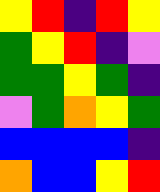[["yellow", "red", "indigo", "red", "yellow"], ["green", "yellow", "red", "indigo", "violet"], ["green", "green", "yellow", "green", "indigo"], ["violet", "green", "orange", "yellow", "green"], ["blue", "blue", "blue", "blue", "indigo"], ["orange", "blue", "blue", "yellow", "red"]]